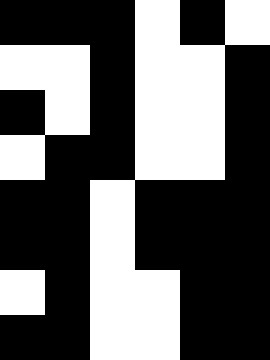[["black", "black", "black", "white", "black", "white"], ["white", "white", "black", "white", "white", "black"], ["black", "white", "black", "white", "white", "black"], ["white", "black", "black", "white", "white", "black"], ["black", "black", "white", "black", "black", "black"], ["black", "black", "white", "black", "black", "black"], ["white", "black", "white", "white", "black", "black"], ["black", "black", "white", "white", "black", "black"]]